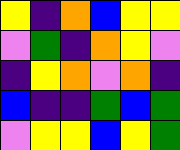[["yellow", "indigo", "orange", "blue", "yellow", "yellow"], ["violet", "green", "indigo", "orange", "yellow", "violet"], ["indigo", "yellow", "orange", "violet", "orange", "indigo"], ["blue", "indigo", "indigo", "green", "blue", "green"], ["violet", "yellow", "yellow", "blue", "yellow", "green"]]